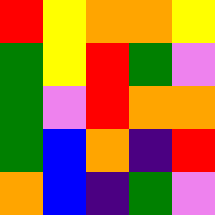[["red", "yellow", "orange", "orange", "yellow"], ["green", "yellow", "red", "green", "violet"], ["green", "violet", "red", "orange", "orange"], ["green", "blue", "orange", "indigo", "red"], ["orange", "blue", "indigo", "green", "violet"]]